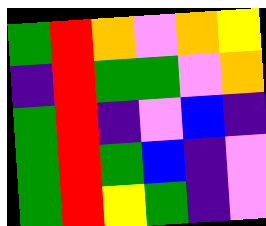[["green", "red", "orange", "violet", "orange", "yellow"], ["indigo", "red", "green", "green", "violet", "orange"], ["green", "red", "indigo", "violet", "blue", "indigo"], ["green", "red", "green", "blue", "indigo", "violet"], ["green", "red", "yellow", "green", "indigo", "violet"]]